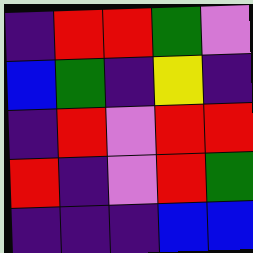[["indigo", "red", "red", "green", "violet"], ["blue", "green", "indigo", "yellow", "indigo"], ["indigo", "red", "violet", "red", "red"], ["red", "indigo", "violet", "red", "green"], ["indigo", "indigo", "indigo", "blue", "blue"]]